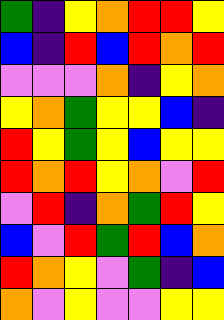[["green", "indigo", "yellow", "orange", "red", "red", "yellow"], ["blue", "indigo", "red", "blue", "red", "orange", "red"], ["violet", "violet", "violet", "orange", "indigo", "yellow", "orange"], ["yellow", "orange", "green", "yellow", "yellow", "blue", "indigo"], ["red", "yellow", "green", "yellow", "blue", "yellow", "yellow"], ["red", "orange", "red", "yellow", "orange", "violet", "red"], ["violet", "red", "indigo", "orange", "green", "red", "yellow"], ["blue", "violet", "red", "green", "red", "blue", "orange"], ["red", "orange", "yellow", "violet", "green", "indigo", "blue"], ["orange", "violet", "yellow", "violet", "violet", "yellow", "yellow"]]